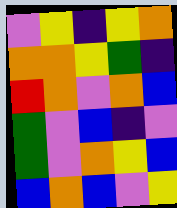[["violet", "yellow", "indigo", "yellow", "orange"], ["orange", "orange", "yellow", "green", "indigo"], ["red", "orange", "violet", "orange", "blue"], ["green", "violet", "blue", "indigo", "violet"], ["green", "violet", "orange", "yellow", "blue"], ["blue", "orange", "blue", "violet", "yellow"]]